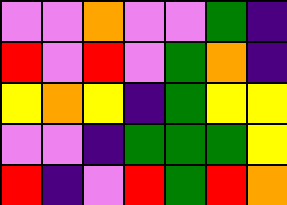[["violet", "violet", "orange", "violet", "violet", "green", "indigo"], ["red", "violet", "red", "violet", "green", "orange", "indigo"], ["yellow", "orange", "yellow", "indigo", "green", "yellow", "yellow"], ["violet", "violet", "indigo", "green", "green", "green", "yellow"], ["red", "indigo", "violet", "red", "green", "red", "orange"]]